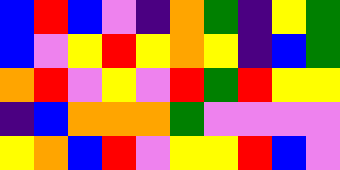[["blue", "red", "blue", "violet", "indigo", "orange", "green", "indigo", "yellow", "green"], ["blue", "violet", "yellow", "red", "yellow", "orange", "yellow", "indigo", "blue", "green"], ["orange", "red", "violet", "yellow", "violet", "red", "green", "red", "yellow", "yellow"], ["indigo", "blue", "orange", "orange", "orange", "green", "violet", "violet", "violet", "violet"], ["yellow", "orange", "blue", "red", "violet", "yellow", "yellow", "red", "blue", "violet"]]